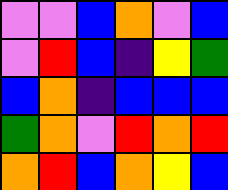[["violet", "violet", "blue", "orange", "violet", "blue"], ["violet", "red", "blue", "indigo", "yellow", "green"], ["blue", "orange", "indigo", "blue", "blue", "blue"], ["green", "orange", "violet", "red", "orange", "red"], ["orange", "red", "blue", "orange", "yellow", "blue"]]